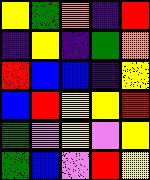[["yellow", "green", "orange", "indigo", "red"], ["indigo", "yellow", "indigo", "green", "orange"], ["red", "blue", "blue", "indigo", "yellow"], ["blue", "red", "yellow", "yellow", "red"], ["green", "violet", "yellow", "violet", "yellow"], ["green", "blue", "violet", "red", "yellow"]]